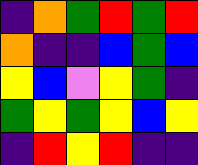[["indigo", "orange", "green", "red", "green", "red"], ["orange", "indigo", "indigo", "blue", "green", "blue"], ["yellow", "blue", "violet", "yellow", "green", "indigo"], ["green", "yellow", "green", "yellow", "blue", "yellow"], ["indigo", "red", "yellow", "red", "indigo", "indigo"]]